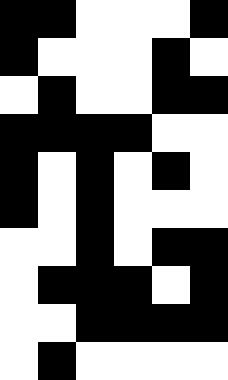[["black", "black", "white", "white", "white", "black"], ["black", "white", "white", "white", "black", "white"], ["white", "black", "white", "white", "black", "black"], ["black", "black", "black", "black", "white", "white"], ["black", "white", "black", "white", "black", "white"], ["black", "white", "black", "white", "white", "white"], ["white", "white", "black", "white", "black", "black"], ["white", "black", "black", "black", "white", "black"], ["white", "white", "black", "black", "black", "black"], ["white", "black", "white", "white", "white", "white"]]